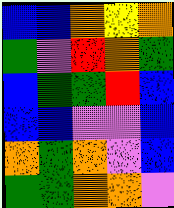[["blue", "blue", "orange", "yellow", "orange"], ["green", "violet", "red", "orange", "green"], ["blue", "green", "green", "red", "blue"], ["blue", "blue", "violet", "violet", "blue"], ["orange", "green", "orange", "violet", "blue"], ["green", "green", "orange", "orange", "violet"]]